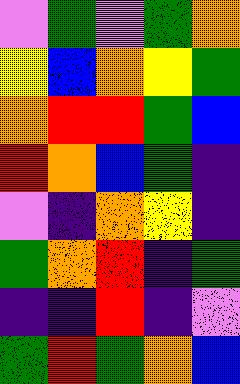[["violet", "green", "violet", "green", "orange"], ["yellow", "blue", "orange", "yellow", "green"], ["orange", "red", "red", "green", "blue"], ["red", "orange", "blue", "green", "indigo"], ["violet", "indigo", "orange", "yellow", "indigo"], ["green", "orange", "red", "indigo", "green"], ["indigo", "indigo", "red", "indigo", "violet"], ["green", "red", "green", "orange", "blue"]]